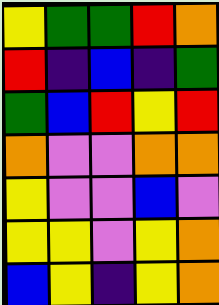[["yellow", "green", "green", "red", "orange"], ["red", "indigo", "blue", "indigo", "green"], ["green", "blue", "red", "yellow", "red"], ["orange", "violet", "violet", "orange", "orange"], ["yellow", "violet", "violet", "blue", "violet"], ["yellow", "yellow", "violet", "yellow", "orange"], ["blue", "yellow", "indigo", "yellow", "orange"]]